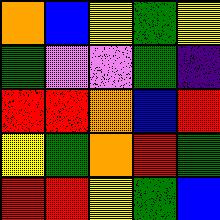[["orange", "blue", "yellow", "green", "yellow"], ["green", "violet", "violet", "green", "indigo"], ["red", "red", "orange", "blue", "red"], ["yellow", "green", "orange", "red", "green"], ["red", "red", "yellow", "green", "blue"]]